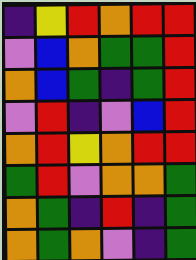[["indigo", "yellow", "red", "orange", "red", "red"], ["violet", "blue", "orange", "green", "green", "red"], ["orange", "blue", "green", "indigo", "green", "red"], ["violet", "red", "indigo", "violet", "blue", "red"], ["orange", "red", "yellow", "orange", "red", "red"], ["green", "red", "violet", "orange", "orange", "green"], ["orange", "green", "indigo", "red", "indigo", "green"], ["orange", "green", "orange", "violet", "indigo", "green"]]